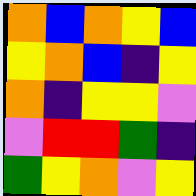[["orange", "blue", "orange", "yellow", "blue"], ["yellow", "orange", "blue", "indigo", "yellow"], ["orange", "indigo", "yellow", "yellow", "violet"], ["violet", "red", "red", "green", "indigo"], ["green", "yellow", "orange", "violet", "yellow"]]